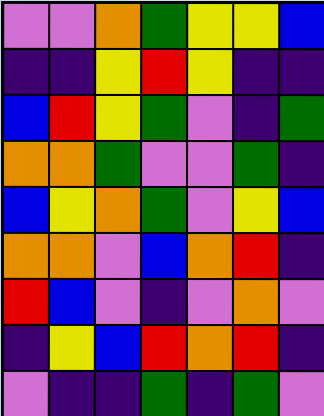[["violet", "violet", "orange", "green", "yellow", "yellow", "blue"], ["indigo", "indigo", "yellow", "red", "yellow", "indigo", "indigo"], ["blue", "red", "yellow", "green", "violet", "indigo", "green"], ["orange", "orange", "green", "violet", "violet", "green", "indigo"], ["blue", "yellow", "orange", "green", "violet", "yellow", "blue"], ["orange", "orange", "violet", "blue", "orange", "red", "indigo"], ["red", "blue", "violet", "indigo", "violet", "orange", "violet"], ["indigo", "yellow", "blue", "red", "orange", "red", "indigo"], ["violet", "indigo", "indigo", "green", "indigo", "green", "violet"]]